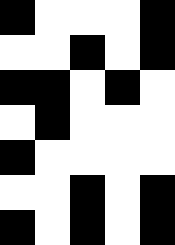[["black", "white", "white", "white", "black"], ["white", "white", "black", "white", "black"], ["black", "black", "white", "black", "white"], ["white", "black", "white", "white", "white"], ["black", "white", "white", "white", "white"], ["white", "white", "black", "white", "black"], ["black", "white", "black", "white", "black"]]